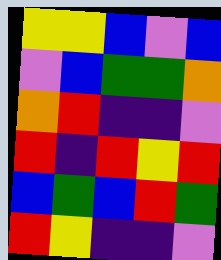[["yellow", "yellow", "blue", "violet", "blue"], ["violet", "blue", "green", "green", "orange"], ["orange", "red", "indigo", "indigo", "violet"], ["red", "indigo", "red", "yellow", "red"], ["blue", "green", "blue", "red", "green"], ["red", "yellow", "indigo", "indigo", "violet"]]